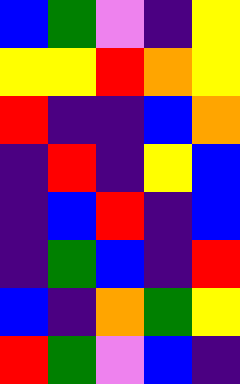[["blue", "green", "violet", "indigo", "yellow"], ["yellow", "yellow", "red", "orange", "yellow"], ["red", "indigo", "indigo", "blue", "orange"], ["indigo", "red", "indigo", "yellow", "blue"], ["indigo", "blue", "red", "indigo", "blue"], ["indigo", "green", "blue", "indigo", "red"], ["blue", "indigo", "orange", "green", "yellow"], ["red", "green", "violet", "blue", "indigo"]]